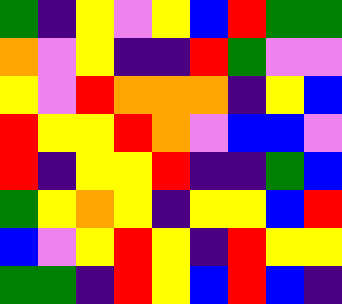[["green", "indigo", "yellow", "violet", "yellow", "blue", "red", "green", "green"], ["orange", "violet", "yellow", "indigo", "indigo", "red", "green", "violet", "violet"], ["yellow", "violet", "red", "orange", "orange", "orange", "indigo", "yellow", "blue"], ["red", "yellow", "yellow", "red", "orange", "violet", "blue", "blue", "violet"], ["red", "indigo", "yellow", "yellow", "red", "indigo", "indigo", "green", "blue"], ["green", "yellow", "orange", "yellow", "indigo", "yellow", "yellow", "blue", "red"], ["blue", "violet", "yellow", "red", "yellow", "indigo", "red", "yellow", "yellow"], ["green", "green", "indigo", "red", "yellow", "blue", "red", "blue", "indigo"]]